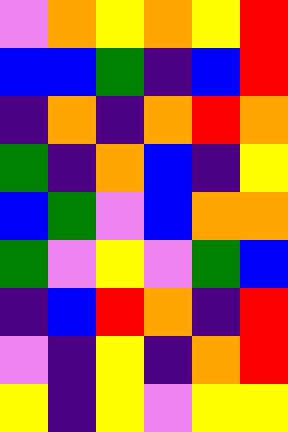[["violet", "orange", "yellow", "orange", "yellow", "red"], ["blue", "blue", "green", "indigo", "blue", "red"], ["indigo", "orange", "indigo", "orange", "red", "orange"], ["green", "indigo", "orange", "blue", "indigo", "yellow"], ["blue", "green", "violet", "blue", "orange", "orange"], ["green", "violet", "yellow", "violet", "green", "blue"], ["indigo", "blue", "red", "orange", "indigo", "red"], ["violet", "indigo", "yellow", "indigo", "orange", "red"], ["yellow", "indigo", "yellow", "violet", "yellow", "yellow"]]